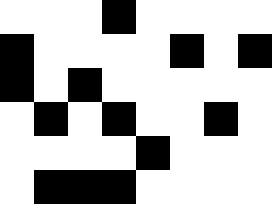[["white", "white", "white", "black", "white", "white", "white", "white"], ["black", "white", "white", "white", "white", "black", "white", "black"], ["black", "white", "black", "white", "white", "white", "white", "white"], ["white", "black", "white", "black", "white", "white", "black", "white"], ["white", "white", "white", "white", "black", "white", "white", "white"], ["white", "black", "black", "black", "white", "white", "white", "white"]]